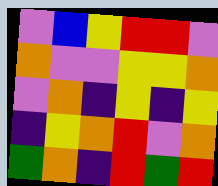[["violet", "blue", "yellow", "red", "red", "violet"], ["orange", "violet", "violet", "yellow", "yellow", "orange"], ["violet", "orange", "indigo", "yellow", "indigo", "yellow"], ["indigo", "yellow", "orange", "red", "violet", "orange"], ["green", "orange", "indigo", "red", "green", "red"]]